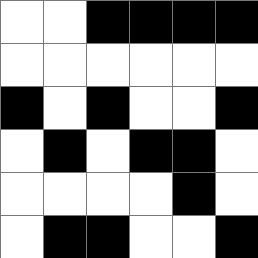[["white", "white", "black", "black", "black", "black"], ["white", "white", "white", "white", "white", "white"], ["black", "white", "black", "white", "white", "black"], ["white", "black", "white", "black", "black", "white"], ["white", "white", "white", "white", "black", "white"], ["white", "black", "black", "white", "white", "black"]]